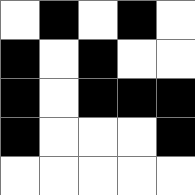[["white", "black", "white", "black", "white"], ["black", "white", "black", "white", "white"], ["black", "white", "black", "black", "black"], ["black", "white", "white", "white", "black"], ["white", "white", "white", "white", "white"]]